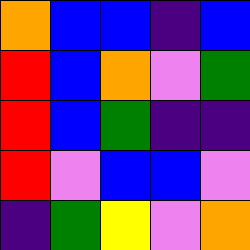[["orange", "blue", "blue", "indigo", "blue"], ["red", "blue", "orange", "violet", "green"], ["red", "blue", "green", "indigo", "indigo"], ["red", "violet", "blue", "blue", "violet"], ["indigo", "green", "yellow", "violet", "orange"]]